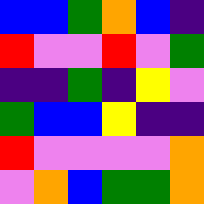[["blue", "blue", "green", "orange", "blue", "indigo"], ["red", "violet", "violet", "red", "violet", "green"], ["indigo", "indigo", "green", "indigo", "yellow", "violet"], ["green", "blue", "blue", "yellow", "indigo", "indigo"], ["red", "violet", "violet", "violet", "violet", "orange"], ["violet", "orange", "blue", "green", "green", "orange"]]